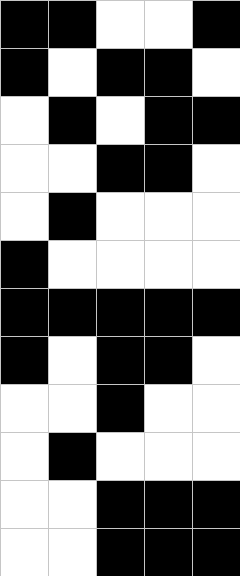[["black", "black", "white", "white", "black"], ["black", "white", "black", "black", "white"], ["white", "black", "white", "black", "black"], ["white", "white", "black", "black", "white"], ["white", "black", "white", "white", "white"], ["black", "white", "white", "white", "white"], ["black", "black", "black", "black", "black"], ["black", "white", "black", "black", "white"], ["white", "white", "black", "white", "white"], ["white", "black", "white", "white", "white"], ["white", "white", "black", "black", "black"], ["white", "white", "black", "black", "black"]]